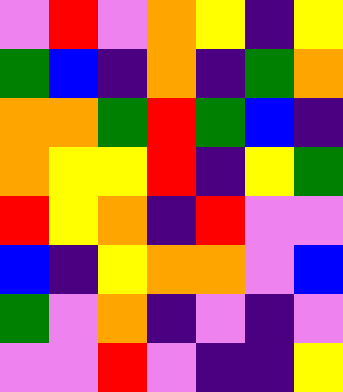[["violet", "red", "violet", "orange", "yellow", "indigo", "yellow"], ["green", "blue", "indigo", "orange", "indigo", "green", "orange"], ["orange", "orange", "green", "red", "green", "blue", "indigo"], ["orange", "yellow", "yellow", "red", "indigo", "yellow", "green"], ["red", "yellow", "orange", "indigo", "red", "violet", "violet"], ["blue", "indigo", "yellow", "orange", "orange", "violet", "blue"], ["green", "violet", "orange", "indigo", "violet", "indigo", "violet"], ["violet", "violet", "red", "violet", "indigo", "indigo", "yellow"]]